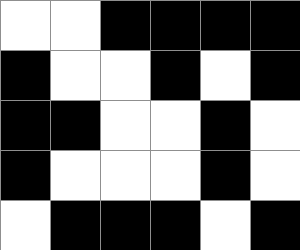[["white", "white", "black", "black", "black", "black"], ["black", "white", "white", "black", "white", "black"], ["black", "black", "white", "white", "black", "white"], ["black", "white", "white", "white", "black", "white"], ["white", "black", "black", "black", "white", "black"]]